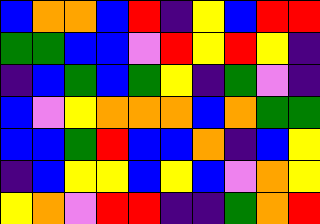[["blue", "orange", "orange", "blue", "red", "indigo", "yellow", "blue", "red", "red"], ["green", "green", "blue", "blue", "violet", "red", "yellow", "red", "yellow", "indigo"], ["indigo", "blue", "green", "blue", "green", "yellow", "indigo", "green", "violet", "indigo"], ["blue", "violet", "yellow", "orange", "orange", "orange", "blue", "orange", "green", "green"], ["blue", "blue", "green", "red", "blue", "blue", "orange", "indigo", "blue", "yellow"], ["indigo", "blue", "yellow", "yellow", "blue", "yellow", "blue", "violet", "orange", "yellow"], ["yellow", "orange", "violet", "red", "red", "indigo", "indigo", "green", "orange", "red"]]